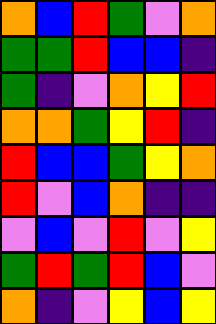[["orange", "blue", "red", "green", "violet", "orange"], ["green", "green", "red", "blue", "blue", "indigo"], ["green", "indigo", "violet", "orange", "yellow", "red"], ["orange", "orange", "green", "yellow", "red", "indigo"], ["red", "blue", "blue", "green", "yellow", "orange"], ["red", "violet", "blue", "orange", "indigo", "indigo"], ["violet", "blue", "violet", "red", "violet", "yellow"], ["green", "red", "green", "red", "blue", "violet"], ["orange", "indigo", "violet", "yellow", "blue", "yellow"]]